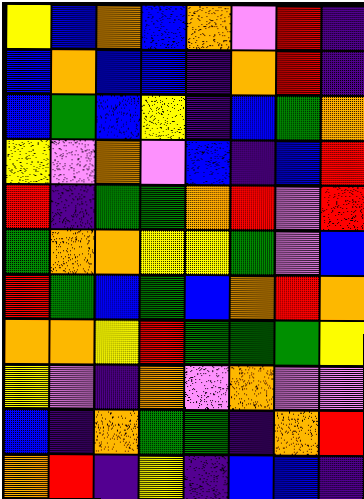[["yellow", "blue", "orange", "blue", "orange", "violet", "red", "indigo"], ["blue", "orange", "blue", "blue", "indigo", "orange", "red", "indigo"], ["blue", "green", "blue", "yellow", "indigo", "blue", "green", "orange"], ["yellow", "violet", "orange", "violet", "blue", "indigo", "blue", "red"], ["red", "indigo", "green", "green", "orange", "red", "violet", "red"], ["green", "orange", "orange", "yellow", "yellow", "green", "violet", "blue"], ["red", "green", "blue", "green", "blue", "orange", "red", "orange"], ["orange", "orange", "yellow", "red", "green", "green", "green", "yellow"], ["yellow", "violet", "indigo", "orange", "violet", "orange", "violet", "violet"], ["blue", "indigo", "orange", "green", "green", "indigo", "orange", "red"], ["orange", "red", "indigo", "yellow", "indigo", "blue", "blue", "indigo"]]